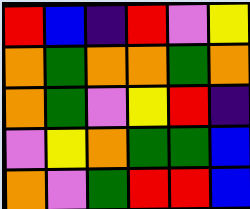[["red", "blue", "indigo", "red", "violet", "yellow"], ["orange", "green", "orange", "orange", "green", "orange"], ["orange", "green", "violet", "yellow", "red", "indigo"], ["violet", "yellow", "orange", "green", "green", "blue"], ["orange", "violet", "green", "red", "red", "blue"]]